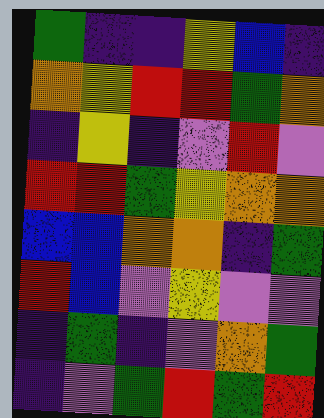[["green", "indigo", "indigo", "yellow", "blue", "indigo"], ["orange", "yellow", "red", "red", "green", "orange"], ["indigo", "yellow", "indigo", "violet", "red", "violet"], ["red", "red", "green", "yellow", "orange", "orange"], ["blue", "blue", "orange", "orange", "indigo", "green"], ["red", "blue", "violet", "yellow", "violet", "violet"], ["indigo", "green", "indigo", "violet", "orange", "green"], ["indigo", "violet", "green", "red", "green", "red"]]